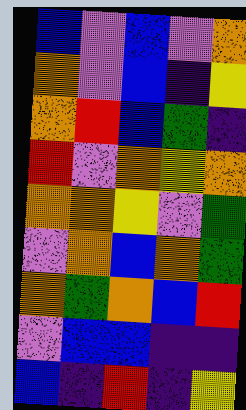[["blue", "violet", "blue", "violet", "orange"], ["orange", "violet", "blue", "indigo", "yellow"], ["orange", "red", "blue", "green", "indigo"], ["red", "violet", "orange", "yellow", "orange"], ["orange", "orange", "yellow", "violet", "green"], ["violet", "orange", "blue", "orange", "green"], ["orange", "green", "orange", "blue", "red"], ["violet", "blue", "blue", "indigo", "indigo"], ["blue", "indigo", "red", "indigo", "yellow"]]